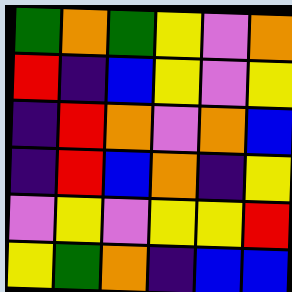[["green", "orange", "green", "yellow", "violet", "orange"], ["red", "indigo", "blue", "yellow", "violet", "yellow"], ["indigo", "red", "orange", "violet", "orange", "blue"], ["indigo", "red", "blue", "orange", "indigo", "yellow"], ["violet", "yellow", "violet", "yellow", "yellow", "red"], ["yellow", "green", "orange", "indigo", "blue", "blue"]]